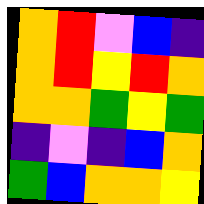[["orange", "red", "violet", "blue", "indigo"], ["orange", "red", "yellow", "red", "orange"], ["orange", "orange", "green", "yellow", "green"], ["indigo", "violet", "indigo", "blue", "orange"], ["green", "blue", "orange", "orange", "yellow"]]